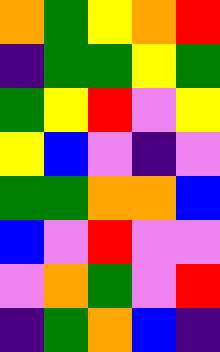[["orange", "green", "yellow", "orange", "red"], ["indigo", "green", "green", "yellow", "green"], ["green", "yellow", "red", "violet", "yellow"], ["yellow", "blue", "violet", "indigo", "violet"], ["green", "green", "orange", "orange", "blue"], ["blue", "violet", "red", "violet", "violet"], ["violet", "orange", "green", "violet", "red"], ["indigo", "green", "orange", "blue", "indigo"]]